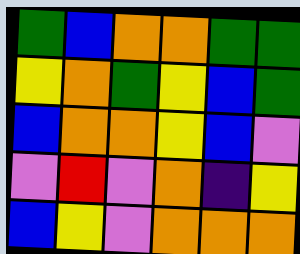[["green", "blue", "orange", "orange", "green", "green"], ["yellow", "orange", "green", "yellow", "blue", "green"], ["blue", "orange", "orange", "yellow", "blue", "violet"], ["violet", "red", "violet", "orange", "indigo", "yellow"], ["blue", "yellow", "violet", "orange", "orange", "orange"]]